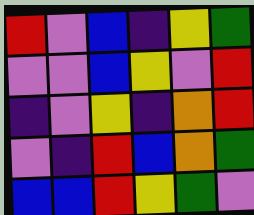[["red", "violet", "blue", "indigo", "yellow", "green"], ["violet", "violet", "blue", "yellow", "violet", "red"], ["indigo", "violet", "yellow", "indigo", "orange", "red"], ["violet", "indigo", "red", "blue", "orange", "green"], ["blue", "blue", "red", "yellow", "green", "violet"]]